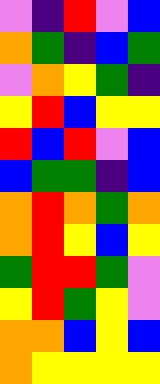[["violet", "indigo", "red", "violet", "blue"], ["orange", "green", "indigo", "blue", "green"], ["violet", "orange", "yellow", "green", "indigo"], ["yellow", "red", "blue", "yellow", "yellow"], ["red", "blue", "red", "violet", "blue"], ["blue", "green", "green", "indigo", "blue"], ["orange", "red", "orange", "green", "orange"], ["orange", "red", "yellow", "blue", "yellow"], ["green", "red", "red", "green", "violet"], ["yellow", "red", "green", "yellow", "violet"], ["orange", "orange", "blue", "yellow", "blue"], ["orange", "yellow", "yellow", "yellow", "yellow"]]